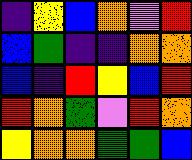[["indigo", "yellow", "blue", "orange", "violet", "red"], ["blue", "green", "indigo", "indigo", "orange", "orange"], ["blue", "indigo", "red", "yellow", "blue", "red"], ["red", "orange", "green", "violet", "red", "orange"], ["yellow", "orange", "orange", "green", "green", "blue"]]